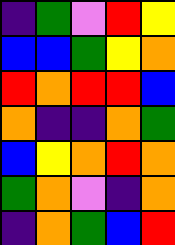[["indigo", "green", "violet", "red", "yellow"], ["blue", "blue", "green", "yellow", "orange"], ["red", "orange", "red", "red", "blue"], ["orange", "indigo", "indigo", "orange", "green"], ["blue", "yellow", "orange", "red", "orange"], ["green", "orange", "violet", "indigo", "orange"], ["indigo", "orange", "green", "blue", "red"]]